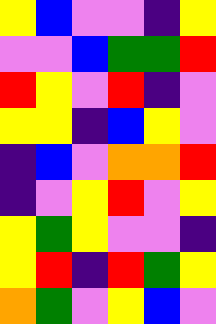[["yellow", "blue", "violet", "violet", "indigo", "yellow"], ["violet", "violet", "blue", "green", "green", "red"], ["red", "yellow", "violet", "red", "indigo", "violet"], ["yellow", "yellow", "indigo", "blue", "yellow", "violet"], ["indigo", "blue", "violet", "orange", "orange", "red"], ["indigo", "violet", "yellow", "red", "violet", "yellow"], ["yellow", "green", "yellow", "violet", "violet", "indigo"], ["yellow", "red", "indigo", "red", "green", "yellow"], ["orange", "green", "violet", "yellow", "blue", "violet"]]